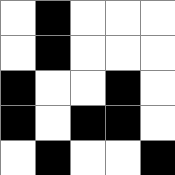[["white", "black", "white", "white", "white"], ["white", "black", "white", "white", "white"], ["black", "white", "white", "black", "white"], ["black", "white", "black", "black", "white"], ["white", "black", "white", "white", "black"]]